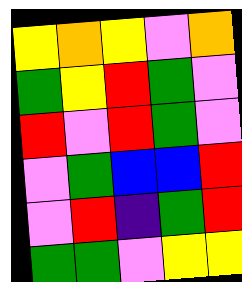[["yellow", "orange", "yellow", "violet", "orange"], ["green", "yellow", "red", "green", "violet"], ["red", "violet", "red", "green", "violet"], ["violet", "green", "blue", "blue", "red"], ["violet", "red", "indigo", "green", "red"], ["green", "green", "violet", "yellow", "yellow"]]